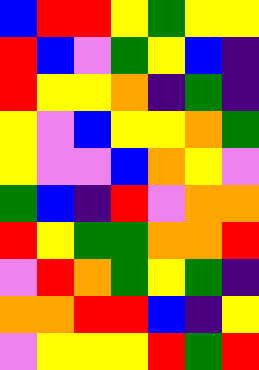[["blue", "red", "red", "yellow", "green", "yellow", "yellow"], ["red", "blue", "violet", "green", "yellow", "blue", "indigo"], ["red", "yellow", "yellow", "orange", "indigo", "green", "indigo"], ["yellow", "violet", "blue", "yellow", "yellow", "orange", "green"], ["yellow", "violet", "violet", "blue", "orange", "yellow", "violet"], ["green", "blue", "indigo", "red", "violet", "orange", "orange"], ["red", "yellow", "green", "green", "orange", "orange", "red"], ["violet", "red", "orange", "green", "yellow", "green", "indigo"], ["orange", "orange", "red", "red", "blue", "indigo", "yellow"], ["violet", "yellow", "yellow", "yellow", "red", "green", "red"]]